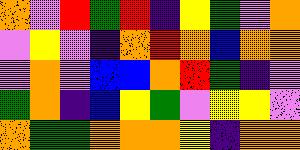[["orange", "violet", "red", "green", "red", "indigo", "yellow", "green", "violet", "orange"], ["violet", "yellow", "violet", "indigo", "orange", "red", "orange", "blue", "orange", "orange"], ["violet", "orange", "violet", "blue", "blue", "orange", "red", "green", "indigo", "violet"], ["green", "orange", "indigo", "blue", "yellow", "green", "violet", "yellow", "yellow", "violet"], ["orange", "green", "green", "orange", "orange", "orange", "yellow", "indigo", "orange", "orange"]]